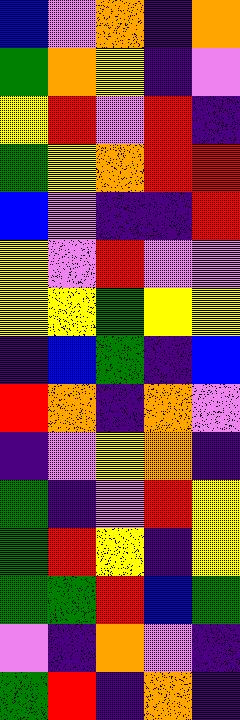[["blue", "violet", "orange", "indigo", "orange"], ["green", "orange", "yellow", "indigo", "violet"], ["yellow", "red", "violet", "red", "indigo"], ["green", "yellow", "orange", "red", "red"], ["blue", "violet", "indigo", "indigo", "red"], ["yellow", "violet", "red", "violet", "violet"], ["yellow", "yellow", "green", "yellow", "yellow"], ["indigo", "blue", "green", "indigo", "blue"], ["red", "orange", "indigo", "orange", "violet"], ["indigo", "violet", "yellow", "orange", "indigo"], ["green", "indigo", "violet", "red", "yellow"], ["green", "red", "yellow", "indigo", "yellow"], ["green", "green", "red", "blue", "green"], ["violet", "indigo", "orange", "violet", "indigo"], ["green", "red", "indigo", "orange", "indigo"]]